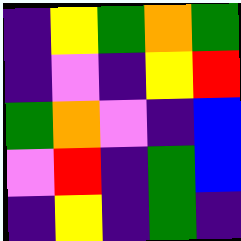[["indigo", "yellow", "green", "orange", "green"], ["indigo", "violet", "indigo", "yellow", "red"], ["green", "orange", "violet", "indigo", "blue"], ["violet", "red", "indigo", "green", "blue"], ["indigo", "yellow", "indigo", "green", "indigo"]]